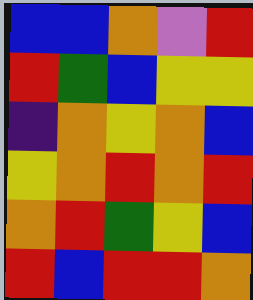[["blue", "blue", "orange", "violet", "red"], ["red", "green", "blue", "yellow", "yellow"], ["indigo", "orange", "yellow", "orange", "blue"], ["yellow", "orange", "red", "orange", "red"], ["orange", "red", "green", "yellow", "blue"], ["red", "blue", "red", "red", "orange"]]